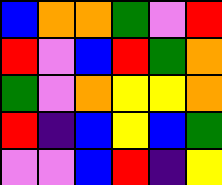[["blue", "orange", "orange", "green", "violet", "red"], ["red", "violet", "blue", "red", "green", "orange"], ["green", "violet", "orange", "yellow", "yellow", "orange"], ["red", "indigo", "blue", "yellow", "blue", "green"], ["violet", "violet", "blue", "red", "indigo", "yellow"]]